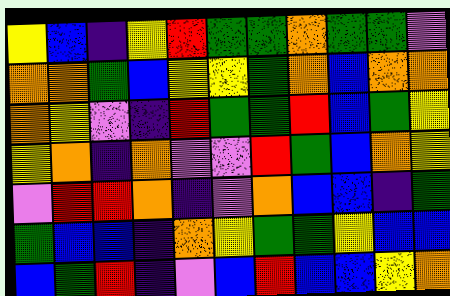[["yellow", "blue", "indigo", "yellow", "red", "green", "green", "orange", "green", "green", "violet"], ["orange", "orange", "green", "blue", "yellow", "yellow", "green", "orange", "blue", "orange", "orange"], ["orange", "yellow", "violet", "indigo", "red", "green", "green", "red", "blue", "green", "yellow"], ["yellow", "orange", "indigo", "orange", "violet", "violet", "red", "green", "blue", "orange", "yellow"], ["violet", "red", "red", "orange", "indigo", "violet", "orange", "blue", "blue", "indigo", "green"], ["green", "blue", "blue", "indigo", "orange", "yellow", "green", "green", "yellow", "blue", "blue"], ["blue", "green", "red", "indigo", "violet", "blue", "red", "blue", "blue", "yellow", "orange"]]